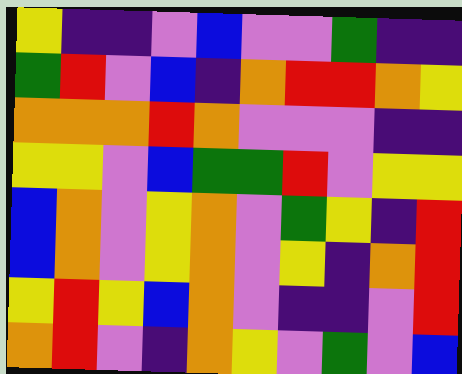[["yellow", "indigo", "indigo", "violet", "blue", "violet", "violet", "green", "indigo", "indigo"], ["green", "red", "violet", "blue", "indigo", "orange", "red", "red", "orange", "yellow"], ["orange", "orange", "orange", "red", "orange", "violet", "violet", "violet", "indigo", "indigo"], ["yellow", "yellow", "violet", "blue", "green", "green", "red", "violet", "yellow", "yellow"], ["blue", "orange", "violet", "yellow", "orange", "violet", "green", "yellow", "indigo", "red"], ["blue", "orange", "violet", "yellow", "orange", "violet", "yellow", "indigo", "orange", "red"], ["yellow", "red", "yellow", "blue", "orange", "violet", "indigo", "indigo", "violet", "red"], ["orange", "red", "violet", "indigo", "orange", "yellow", "violet", "green", "violet", "blue"]]